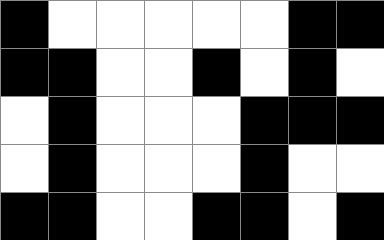[["black", "white", "white", "white", "white", "white", "black", "black"], ["black", "black", "white", "white", "black", "white", "black", "white"], ["white", "black", "white", "white", "white", "black", "black", "black"], ["white", "black", "white", "white", "white", "black", "white", "white"], ["black", "black", "white", "white", "black", "black", "white", "black"]]